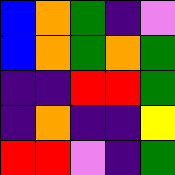[["blue", "orange", "green", "indigo", "violet"], ["blue", "orange", "green", "orange", "green"], ["indigo", "indigo", "red", "red", "green"], ["indigo", "orange", "indigo", "indigo", "yellow"], ["red", "red", "violet", "indigo", "green"]]